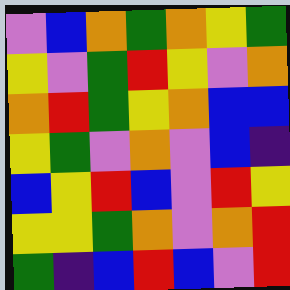[["violet", "blue", "orange", "green", "orange", "yellow", "green"], ["yellow", "violet", "green", "red", "yellow", "violet", "orange"], ["orange", "red", "green", "yellow", "orange", "blue", "blue"], ["yellow", "green", "violet", "orange", "violet", "blue", "indigo"], ["blue", "yellow", "red", "blue", "violet", "red", "yellow"], ["yellow", "yellow", "green", "orange", "violet", "orange", "red"], ["green", "indigo", "blue", "red", "blue", "violet", "red"]]